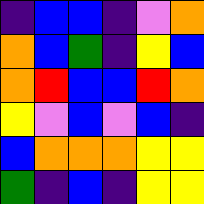[["indigo", "blue", "blue", "indigo", "violet", "orange"], ["orange", "blue", "green", "indigo", "yellow", "blue"], ["orange", "red", "blue", "blue", "red", "orange"], ["yellow", "violet", "blue", "violet", "blue", "indigo"], ["blue", "orange", "orange", "orange", "yellow", "yellow"], ["green", "indigo", "blue", "indigo", "yellow", "yellow"]]